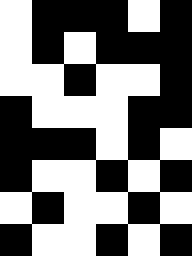[["white", "black", "black", "black", "white", "black"], ["white", "black", "white", "black", "black", "black"], ["white", "white", "black", "white", "white", "black"], ["black", "white", "white", "white", "black", "black"], ["black", "black", "black", "white", "black", "white"], ["black", "white", "white", "black", "white", "black"], ["white", "black", "white", "white", "black", "white"], ["black", "white", "white", "black", "white", "black"]]